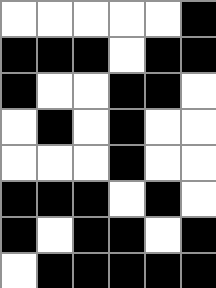[["white", "white", "white", "white", "white", "black"], ["black", "black", "black", "white", "black", "black"], ["black", "white", "white", "black", "black", "white"], ["white", "black", "white", "black", "white", "white"], ["white", "white", "white", "black", "white", "white"], ["black", "black", "black", "white", "black", "white"], ["black", "white", "black", "black", "white", "black"], ["white", "black", "black", "black", "black", "black"]]